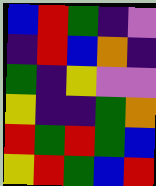[["blue", "red", "green", "indigo", "violet"], ["indigo", "red", "blue", "orange", "indigo"], ["green", "indigo", "yellow", "violet", "violet"], ["yellow", "indigo", "indigo", "green", "orange"], ["red", "green", "red", "green", "blue"], ["yellow", "red", "green", "blue", "red"]]